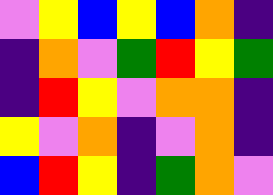[["violet", "yellow", "blue", "yellow", "blue", "orange", "indigo"], ["indigo", "orange", "violet", "green", "red", "yellow", "green"], ["indigo", "red", "yellow", "violet", "orange", "orange", "indigo"], ["yellow", "violet", "orange", "indigo", "violet", "orange", "indigo"], ["blue", "red", "yellow", "indigo", "green", "orange", "violet"]]